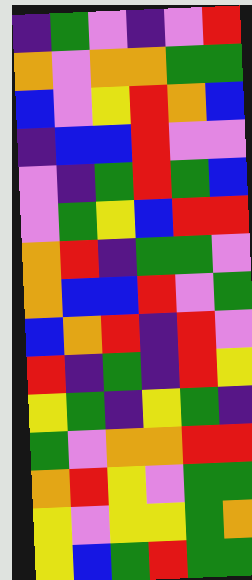[["indigo", "green", "violet", "indigo", "violet", "red"], ["orange", "violet", "orange", "orange", "green", "green"], ["blue", "violet", "yellow", "red", "orange", "blue"], ["indigo", "blue", "blue", "red", "violet", "violet"], ["violet", "indigo", "green", "red", "green", "blue"], ["violet", "green", "yellow", "blue", "red", "red"], ["orange", "red", "indigo", "green", "green", "violet"], ["orange", "blue", "blue", "red", "violet", "green"], ["blue", "orange", "red", "indigo", "red", "violet"], ["red", "indigo", "green", "indigo", "red", "yellow"], ["yellow", "green", "indigo", "yellow", "green", "indigo"], ["green", "violet", "orange", "orange", "red", "red"], ["orange", "red", "yellow", "violet", "green", "green"], ["yellow", "violet", "yellow", "yellow", "green", "orange"], ["yellow", "blue", "green", "red", "green", "green"]]